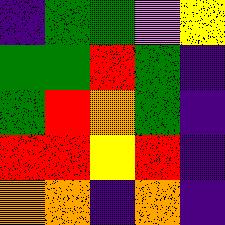[["indigo", "green", "green", "violet", "yellow"], ["green", "green", "red", "green", "indigo"], ["green", "red", "orange", "green", "indigo"], ["red", "red", "yellow", "red", "indigo"], ["orange", "orange", "indigo", "orange", "indigo"]]